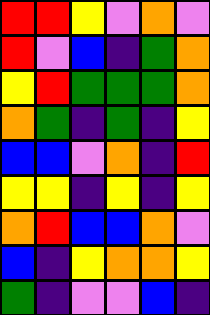[["red", "red", "yellow", "violet", "orange", "violet"], ["red", "violet", "blue", "indigo", "green", "orange"], ["yellow", "red", "green", "green", "green", "orange"], ["orange", "green", "indigo", "green", "indigo", "yellow"], ["blue", "blue", "violet", "orange", "indigo", "red"], ["yellow", "yellow", "indigo", "yellow", "indigo", "yellow"], ["orange", "red", "blue", "blue", "orange", "violet"], ["blue", "indigo", "yellow", "orange", "orange", "yellow"], ["green", "indigo", "violet", "violet", "blue", "indigo"]]